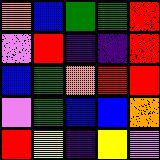[["orange", "blue", "green", "green", "red"], ["violet", "red", "indigo", "indigo", "red"], ["blue", "green", "orange", "red", "red"], ["violet", "green", "blue", "blue", "orange"], ["red", "yellow", "indigo", "yellow", "violet"]]